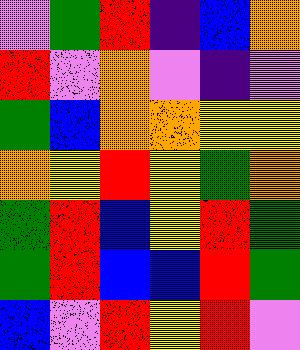[["violet", "green", "red", "indigo", "blue", "orange"], ["red", "violet", "orange", "violet", "indigo", "violet"], ["green", "blue", "orange", "orange", "yellow", "yellow"], ["orange", "yellow", "red", "yellow", "green", "orange"], ["green", "red", "blue", "yellow", "red", "green"], ["green", "red", "blue", "blue", "red", "green"], ["blue", "violet", "red", "yellow", "red", "violet"]]